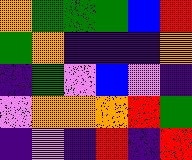[["orange", "green", "green", "green", "blue", "red"], ["green", "orange", "indigo", "indigo", "indigo", "orange"], ["indigo", "green", "violet", "blue", "violet", "indigo"], ["violet", "orange", "orange", "orange", "red", "green"], ["indigo", "violet", "indigo", "red", "indigo", "red"]]